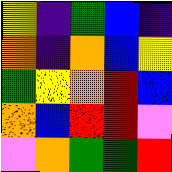[["yellow", "indigo", "green", "blue", "indigo"], ["orange", "indigo", "orange", "blue", "yellow"], ["green", "yellow", "orange", "red", "blue"], ["orange", "blue", "red", "red", "violet"], ["violet", "orange", "green", "green", "red"]]